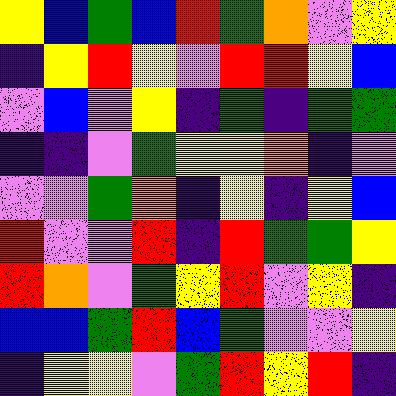[["yellow", "blue", "green", "blue", "red", "green", "orange", "violet", "yellow"], ["indigo", "yellow", "red", "yellow", "violet", "red", "red", "yellow", "blue"], ["violet", "blue", "violet", "yellow", "indigo", "green", "indigo", "green", "green"], ["indigo", "indigo", "violet", "green", "yellow", "yellow", "orange", "indigo", "violet"], ["violet", "violet", "green", "orange", "indigo", "yellow", "indigo", "yellow", "blue"], ["red", "violet", "violet", "red", "indigo", "red", "green", "green", "yellow"], ["red", "orange", "violet", "green", "yellow", "red", "violet", "yellow", "indigo"], ["blue", "blue", "green", "red", "blue", "green", "violet", "violet", "yellow"], ["indigo", "yellow", "yellow", "violet", "green", "red", "yellow", "red", "indigo"]]